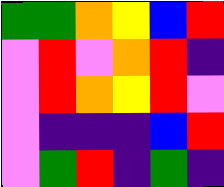[["green", "green", "orange", "yellow", "blue", "red"], ["violet", "red", "violet", "orange", "red", "indigo"], ["violet", "red", "orange", "yellow", "red", "violet"], ["violet", "indigo", "indigo", "indigo", "blue", "red"], ["violet", "green", "red", "indigo", "green", "indigo"]]